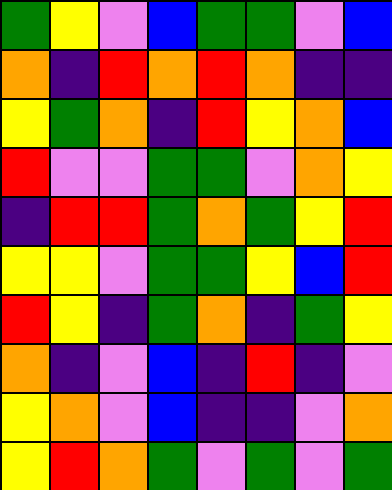[["green", "yellow", "violet", "blue", "green", "green", "violet", "blue"], ["orange", "indigo", "red", "orange", "red", "orange", "indigo", "indigo"], ["yellow", "green", "orange", "indigo", "red", "yellow", "orange", "blue"], ["red", "violet", "violet", "green", "green", "violet", "orange", "yellow"], ["indigo", "red", "red", "green", "orange", "green", "yellow", "red"], ["yellow", "yellow", "violet", "green", "green", "yellow", "blue", "red"], ["red", "yellow", "indigo", "green", "orange", "indigo", "green", "yellow"], ["orange", "indigo", "violet", "blue", "indigo", "red", "indigo", "violet"], ["yellow", "orange", "violet", "blue", "indigo", "indigo", "violet", "orange"], ["yellow", "red", "orange", "green", "violet", "green", "violet", "green"]]